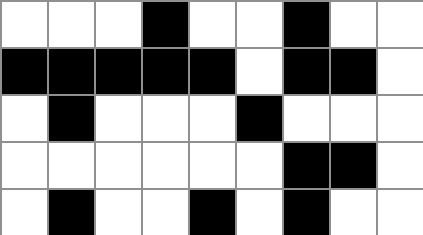[["white", "white", "white", "black", "white", "white", "black", "white", "white"], ["black", "black", "black", "black", "black", "white", "black", "black", "white"], ["white", "black", "white", "white", "white", "black", "white", "white", "white"], ["white", "white", "white", "white", "white", "white", "black", "black", "white"], ["white", "black", "white", "white", "black", "white", "black", "white", "white"]]